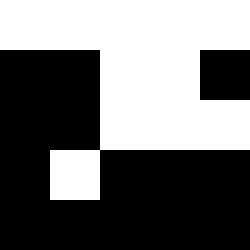[["white", "white", "white", "white", "white"], ["black", "black", "white", "white", "black"], ["black", "black", "white", "white", "white"], ["black", "white", "black", "black", "black"], ["black", "black", "black", "black", "black"]]